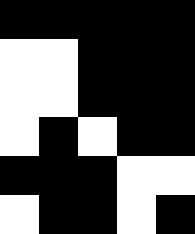[["black", "black", "black", "black", "black"], ["white", "white", "black", "black", "black"], ["white", "white", "black", "black", "black"], ["white", "black", "white", "black", "black"], ["black", "black", "black", "white", "white"], ["white", "black", "black", "white", "black"]]